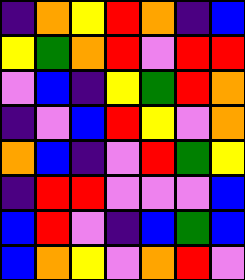[["indigo", "orange", "yellow", "red", "orange", "indigo", "blue"], ["yellow", "green", "orange", "red", "violet", "red", "red"], ["violet", "blue", "indigo", "yellow", "green", "red", "orange"], ["indigo", "violet", "blue", "red", "yellow", "violet", "orange"], ["orange", "blue", "indigo", "violet", "red", "green", "yellow"], ["indigo", "red", "red", "violet", "violet", "violet", "blue"], ["blue", "red", "violet", "indigo", "blue", "green", "blue"], ["blue", "orange", "yellow", "violet", "orange", "red", "violet"]]